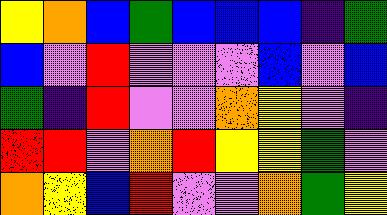[["yellow", "orange", "blue", "green", "blue", "blue", "blue", "indigo", "green"], ["blue", "violet", "red", "violet", "violet", "violet", "blue", "violet", "blue"], ["green", "indigo", "red", "violet", "violet", "orange", "yellow", "violet", "indigo"], ["red", "red", "violet", "orange", "red", "yellow", "yellow", "green", "violet"], ["orange", "yellow", "blue", "red", "violet", "violet", "orange", "green", "yellow"]]